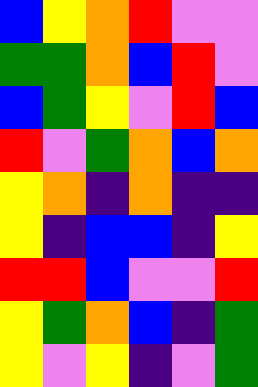[["blue", "yellow", "orange", "red", "violet", "violet"], ["green", "green", "orange", "blue", "red", "violet"], ["blue", "green", "yellow", "violet", "red", "blue"], ["red", "violet", "green", "orange", "blue", "orange"], ["yellow", "orange", "indigo", "orange", "indigo", "indigo"], ["yellow", "indigo", "blue", "blue", "indigo", "yellow"], ["red", "red", "blue", "violet", "violet", "red"], ["yellow", "green", "orange", "blue", "indigo", "green"], ["yellow", "violet", "yellow", "indigo", "violet", "green"]]